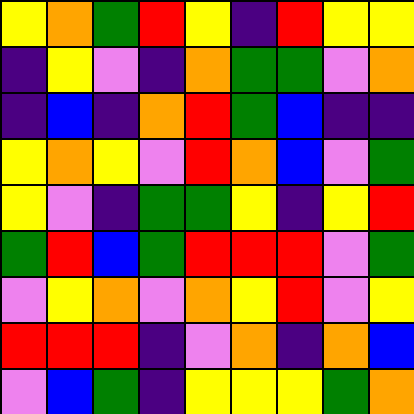[["yellow", "orange", "green", "red", "yellow", "indigo", "red", "yellow", "yellow"], ["indigo", "yellow", "violet", "indigo", "orange", "green", "green", "violet", "orange"], ["indigo", "blue", "indigo", "orange", "red", "green", "blue", "indigo", "indigo"], ["yellow", "orange", "yellow", "violet", "red", "orange", "blue", "violet", "green"], ["yellow", "violet", "indigo", "green", "green", "yellow", "indigo", "yellow", "red"], ["green", "red", "blue", "green", "red", "red", "red", "violet", "green"], ["violet", "yellow", "orange", "violet", "orange", "yellow", "red", "violet", "yellow"], ["red", "red", "red", "indigo", "violet", "orange", "indigo", "orange", "blue"], ["violet", "blue", "green", "indigo", "yellow", "yellow", "yellow", "green", "orange"]]